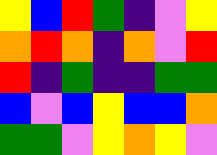[["yellow", "blue", "red", "green", "indigo", "violet", "yellow"], ["orange", "red", "orange", "indigo", "orange", "violet", "red"], ["red", "indigo", "green", "indigo", "indigo", "green", "green"], ["blue", "violet", "blue", "yellow", "blue", "blue", "orange"], ["green", "green", "violet", "yellow", "orange", "yellow", "violet"]]